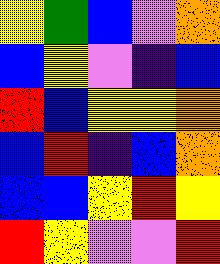[["yellow", "green", "blue", "violet", "orange"], ["blue", "yellow", "violet", "indigo", "blue"], ["red", "blue", "yellow", "yellow", "orange"], ["blue", "red", "indigo", "blue", "orange"], ["blue", "blue", "yellow", "red", "yellow"], ["red", "yellow", "violet", "violet", "red"]]